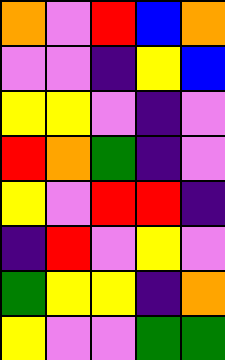[["orange", "violet", "red", "blue", "orange"], ["violet", "violet", "indigo", "yellow", "blue"], ["yellow", "yellow", "violet", "indigo", "violet"], ["red", "orange", "green", "indigo", "violet"], ["yellow", "violet", "red", "red", "indigo"], ["indigo", "red", "violet", "yellow", "violet"], ["green", "yellow", "yellow", "indigo", "orange"], ["yellow", "violet", "violet", "green", "green"]]